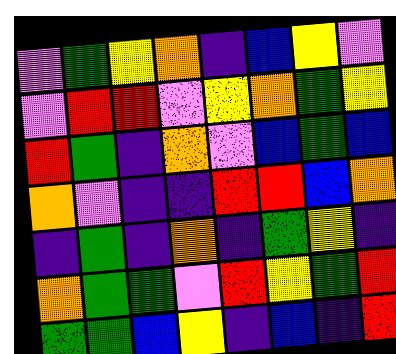[["violet", "green", "yellow", "orange", "indigo", "blue", "yellow", "violet"], ["violet", "red", "red", "violet", "yellow", "orange", "green", "yellow"], ["red", "green", "indigo", "orange", "violet", "blue", "green", "blue"], ["orange", "violet", "indigo", "indigo", "red", "red", "blue", "orange"], ["indigo", "green", "indigo", "orange", "indigo", "green", "yellow", "indigo"], ["orange", "green", "green", "violet", "red", "yellow", "green", "red"], ["green", "green", "blue", "yellow", "indigo", "blue", "indigo", "red"]]